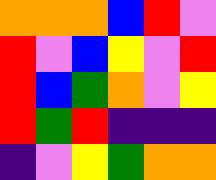[["orange", "orange", "orange", "blue", "red", "violet"], ["red", "violet", "blue", "yellow", "violet", "red"], ["red", "blue", "green", "orange", "violet", "yellow"], ["red", "green", "red", "indigo", "indigo", "indigo"], ["indigo", "violet", "yellow", "green", "orange", "orange"]]